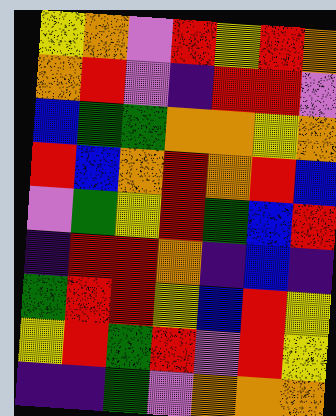[["yellow", "orange", "violet", "red", "yellow", "red", "orange"], ["orange", "red", "violet", "indigo", "red", "red", "violet"], ["blue", "green", "green", "orange", "orange", "yellow", "orange"], ["red", "blue", "orange", "red", "orange", "red", "blue"], ["violet", "green", "yellow", "red", "green", "blue", "red"], ["indigo", "red", "red", "orange", "indigo", "blue", "indigo"], ["green", "red", "red", "yellow", "blue", "red", "yellow"], ["yellow", "red", "green", "red", "violet", "red", "yellow"], ["indigo", "indigo", "green", "violet", "orange", "orange", "orange"]]